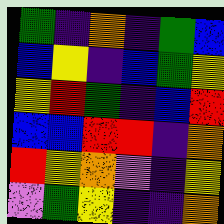[["green", "indigo", "orange", "indigo", "green", "blue"], ["blue", "yellow", "indigo", "blue", "green", "yellow"], ["yellow", "red", "green", "indigo", "blue", "red"], ["blue", "blue", "red", "red", "indigo", "orange"], ["red", "yellow", "orange", "violet", "indigo", "yellow"], ["violet", "green", "yellow", "indigo", "indigo", "orange"]]